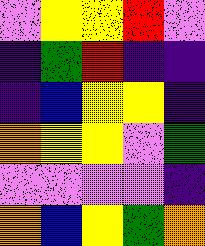[["violet", "yellow", "yellow", "red", "violet"], ["indigo", "green", "red", "indigo", "indigo"], ["indigo", "blue", "yellow", "yellow", "indigo"], ["orange", "yellow", "yellow", "violet", "green"], ["violet", "violet", "violet", "violet", "indigo"], ["orange", "blue", "yellow", "green", "orange"]]